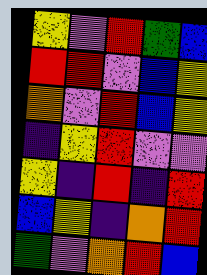[["yellow", "violet", "red", "green", "blue"], ["red", "red", "violet", "blue", "yellow"], ["orange", "violet", "red", "blue", "yellow"], ["indigo", "yellow", "red", "violet", "violet"], ["yellow", "indigo", "red", "indigo", "red"], ["blue", "yellow", "indigo", "orange", "red"], ["green", "violet", "orange", "red", "blue"]]